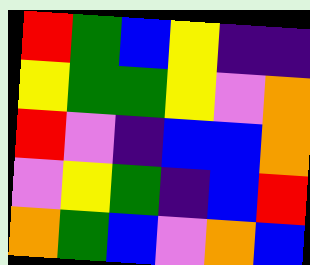[["red", "green", "blue", "yellow", "indigo", "indigo"], ["yellow", "green", "green", "yellow", "violet", "orange"], ["red", "violet", "indigo", "blue", "blue", "orange"], ["violet", "yellow", "green", "indigo", "blue", "red"], ["orange", "green", "blue", "violet", "orange", "blue"]]